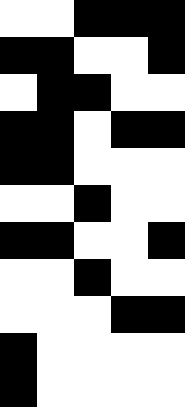[["white", "white", "black", "black", "black"], ["black", "black", "white", "white", "black"], ["white", "black", "black", "white", "white"], ["black", "black", "white", "black", "black"], ["black", "black", "white", "white", "white"], ["white", "white", "black", "white", "white"], ["black", "black", "white", "white", "black"], ["white", "white", "black", "white", "white"], ["white", "white", "white", "black", "black"], ["black", "white", "white", "white", "white"], ["black", "white", "white", "white", "white"]]